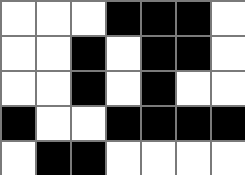[["white", "white", "white", "black", "black", "black", "white"], ["white", "white", "black", "white", "black", "black", "white"], ["white", "white", "black", "white", "black", "white", "white"], ["black", "white", "white", "black", "black", "black", "black"], ["white", "black", "black", "white", "white", "white", "white"]]